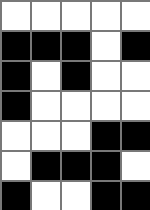[["white", "white", "white", "white", "white"], ["black", "black", "black", "white", "black"], ["black", "white", "black", "white", "white"], ["black", "white", "white", "white", "white"], ["white", "white", "white", "black", "black"], ["white", "black", "black", "black", "white"], ["black", "white", "white", "black", "black"]]